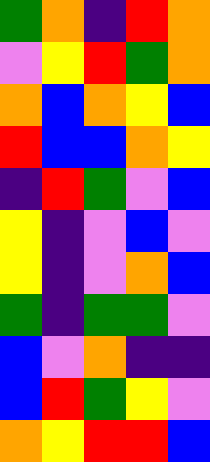[["green", "orange", "indigo", "red", "orange"], ["violet", "yellow", "red", "green", "orange"], ["orange", "blue", "orange", "yellow", "blue"], ["red", "blue", "blue", "orange", "yellow"], ["indigo", "red", "green", "violet", "blue"], ["yellow", "indigo", "violet", "blue", "violet"], ["yellow", "indigo", "violet", "orange", "blue"], ["green", "indigo", "green", "green", "violet"], ["blue", "violet", "orange", "indigo", "indigo"], ["blue", "red", "green", "yellow", "violet"], ["orange", "yellow", "red", "red", "blue"]]